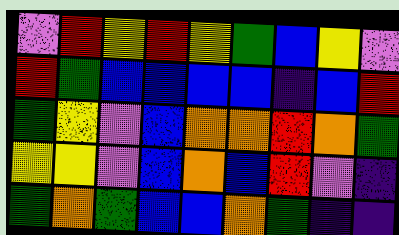[["violet", "red", "yellow", "red", "yellow", "green", "blue", "yellow", "violet"], ["red", "green", "blue", "blue", "blue", "blue", "indigo", "blue", "red"], ["green", "yellow", "violet", "blue", "orange", "orange", "red", "orange", "green"], ["yellow", "yellow", "violet", "blue", "orange", "blue", "red", "violet", "indigo"], ["green", "orange", "green", "blue", "blue", "orange", "green", "indigo", "indigo"]]